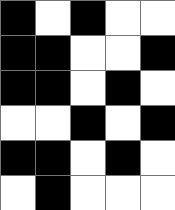[["black", "white", "black", "white", "white"], ["black", "black", "white", "white", "black"], ["black", "black", "white", "black", "white"], ["white", "white", "black", "white", "black"], ["black", "black", "white", "black", "white"], ["white", "black", "white", "white", "white"]]